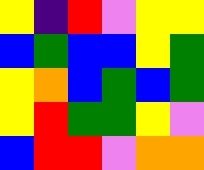[["yellow", "indigo", "red", "violet", "yellow", "yellow"], ["blue", "green", "blue", "blue", "yellow", "green"], ["yellow", "orange", "blue", "green", "blue", "green"], ["yellow", "red", "green", "green", "yellow", "violet"], ["blue", "red", "red", "violet", "orange", "orange"]]